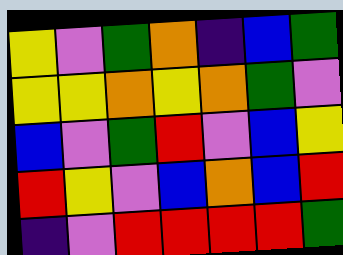[["yellow", "violet", "green", "orange", "indigo", "blue", "green"], ["yellow", "yellow", "orange", "yellow", "orange", "green", "violet"], ["blue", "violet", "green", "red", "violet", "blue", "yellow"], ["red", "yellow", "violet", "blue", "orange", "blue", "red"], ["indigo", "violet", "red", "red", "red", "red", "green"]]